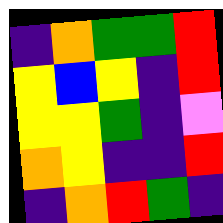[["indigo", "orange", "green", "green", "red"], ["yellow", "blue", "yellow", "indigo", "red"], ["yellow", "yellow", "green", "indigo", "violet"], ["orange", "yellow", "indigo", "indigo", "red"], ["indigo", "orange", "red", "green", "indigo"]]